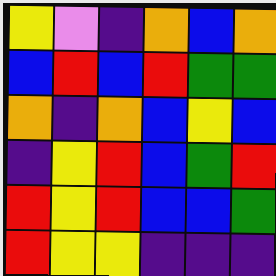[["yellow", "violet", "indigo", "orange", "blue", "orange"], ["blue", "red", "blue", "red", "green", "green"], ["orange", "indigo", "orange", "blue", "yellow", "blue"], ["indigo", "yellow", "red", "blue", "green", "red"], ["red", "yellow", "red", "blue", "blue", "green"], ["red", "yellow", "yellow", "indigo", "indigo", "indigo"]]